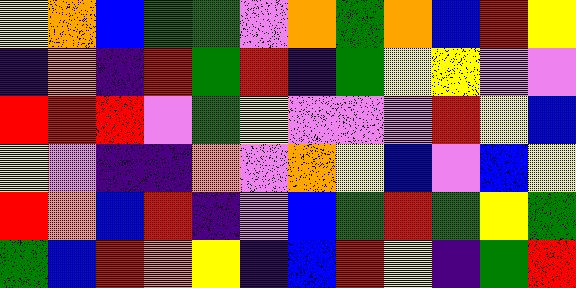[["yellow", "orange", "blue", "green", "green", "violet", "orange", "green", "orange", "blue", "red", "yellow"], ["indigo", "orange", "indigo", "red", "green", "red", "indigo", "green", "yellow", "yellow", "violet", "violet"], ["red", "red", "red", "violet", "green", "yellow", "violet", "violet", "violet", "red", "yellow", "blue"], ["yellow", "violet", "indigo", "indigo", "orange", "violet", "orange", "yellow", "blue", "violet", "blue", "yellow"], ["red", "orange", "blue", "red", "indigo", "violet", "blue", "green", "red", "green", "yellow", "green"], ["green", "blue", "red", "orange", "yellow", "indigo", "blue", "red", "yellow", "indigo", "green", "red"]]